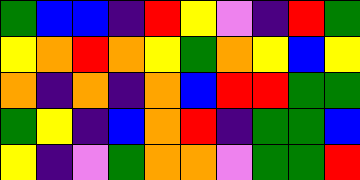[["green", "blue", "blue", "indigo", "red", "yellow", "violet", "indigo", "red", "green"], ["yellow", "orange", "red", "orange", "yellow", "green", "orange", "yellow", "blue", "yellow"], ["orange", "indigo", "orange", "indigo", "orange", "blue", "red", "red", "green", "green"], ["green", "yellow", "indigo", "blue", "orange", "red", "indigo", "green", "green", "blue"], ["yellow", "indigo", "violet", "green", "orange", "orange", "violet", "green", "green", "red"]]